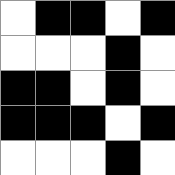[["white", "black", "black", "white", "black"], ["white", "white", "white", "black", "white"], ["black", "black", "white", "black", "white"], ["black", "black", "black", "white", "black"], ["white", "white", "white", "black", "white"]]